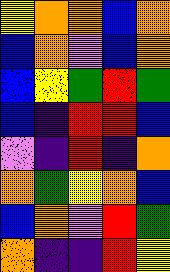[["yellow", "orange", "orange", "blue", "orange"], ["blue", "orange", "violet", "blue", "orange"], ["blue", "yellow", "green", "red", "green"], ["blue", "indigo", "red", "red", "blue"], ["violet", "indigo", "red", "indigo", "orange"], ["orange", "green", "yellow", "orange", "blue"], ["blue", "orange", "violet", "red", "green"], ["orange", "indigo", "indigo", "red", "yellow"]]